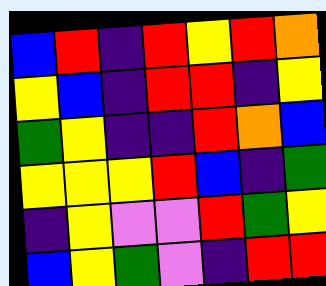[["blue", "red", "indigo", "red", "yellow", "red", "orange"], ["yellow", "blue", "indigo", "red", "red", "indigo", "yellow"], ["green", "yellow", "indigo", "indigo", "red", "orange", "blue"], ["yellow", "yellow", "yellow", "red", "blue", "indigo", "green"], ["indigo", "yellow", "violet", "violet", "red", "green", "yellow"], ["blue", "yellow", "green", "violet", "indigo", "red", "red"]]